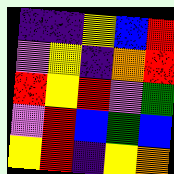[["indigo", "indigo", "yellow", "blue", "red"], ["violet", "yellow", "indigo", "orange", "red"], ["red", "yellow", "red", "violet", "green"], ["violet", "red", "blue", "green", "blue"], ["yellow", "red", "indigo", "yellow", "orange"]]